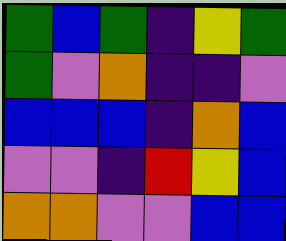[["green", "blue", "green", "indigo", "yellow", "green"], ["green", "violet", "orange", "indigo", "indigo", "violet"], ["blue", "blue", "blue", "indigo", "orange", "blue"], ["violet", "violet", "indigo", "red", "yellow", "blue"], ["orange", "orange", "violet", "violet", "blue", "blue"]]